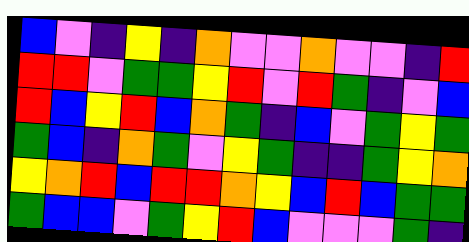[["blue", "violet", "indigo", "yellow", "indigo", "orange", "violet", "violet", "orange", "violet", "violet", "indigo", "red"], ["red", "red", "violet", "green", "green", "yellow", "red", "violet", "red", "green", "indigo", "violet", "blue"], ["red", "blue", "yellow", "red", "blue", "orange", "green", "indigo", "blue", "violet", "green", "yellow", "green"], ["green", "blue", "indigo", "orange", "green", "violet", "yellow", "green", "indigo", "indigo", "green", "yellow", "orange"], ["yellow", "orange", "red", "blue", "red", "red", "orange", "yellow", "blue", "red", "blue", "green", "green"], ["green", "blue", "blue", "violet", "green", "yellow", "red", "blue", "violet", "violet", "violet", "green", "indigo"]]